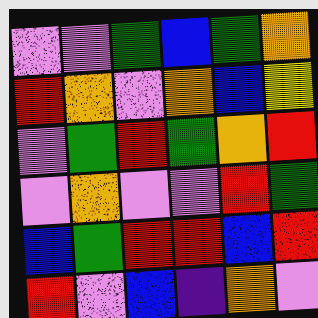[["violet", "violet", "green", "blue", "green", "orange"], ["red", "orange", "violet", "orange", "blue", "yellow"], ["violet", "green", "red", "green", "orange", "red"], ["violet", "orange", "violet", "violet", "red", "green"], ["blue", "green", "red", "red", "blue", "red"], ["red", "violet", "blue", "indigo", "orange", "violet"]]